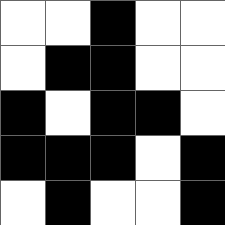[["white", "white", "black", "white", "white"], ["white", "black", "black", "white", "white"], ["black", "white", "black", "black", "white"], ["black", "black", "black", "white", "black"], ["white", "black", "white", "white", "black"]]